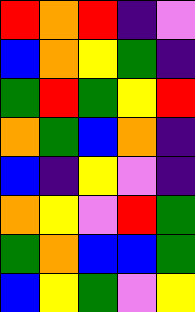[["red", "orange", "red", "indigo", "violet"], ["blue", "orange", "yellow", "green", "indigo"], ["green", "red", "green", "yellow", "red"], ["orange", "green", "blue", "orange", "indigo"], ["blue", "indigo", "yellow", "violet", "indigo"], ["orange", "yellow", "violet", "red", "green"], ["green", "orange", "blue", "blue", "green"], ["blue", "yellow", "green", "violet", "yellow"]]